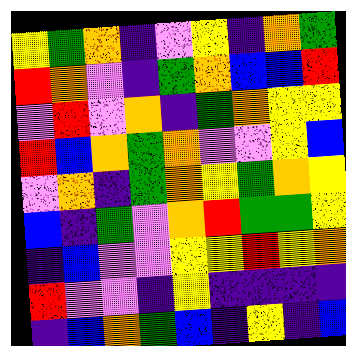[["yellow", "green", "orange", "indigo", "violet", "yellow", "indigo", "orange", "green"], ["red", "orange", "violet", "indigo", "green", "orange", "blue", "blue", "red"], ["violet", "red", "violet", "orange", "indigo", "green", "orange", "yellow", "yellow"], ["red", "blue", "orange", "green", "orange", "violet", "violet", "yellow", "blue"], ["violet", "orange", "indigo", "green", "orange", "yellow", "green", "orange", "yellow"], ["blue", "indigo", "green", "violet", "orange", "red", "green", "green", "yellow"], ["indigo", "blue", "violet", "violet", "yellow", "yellow", "red", "yellow", "orange"], ["red", "violet", "violet", "indigo", "yellow", "indigo", "indigo", "indigo", "indigo"], ["indigo", "blue", "orange", "green", "blue", "indigo", "yellow", "indigo", "blue"]]